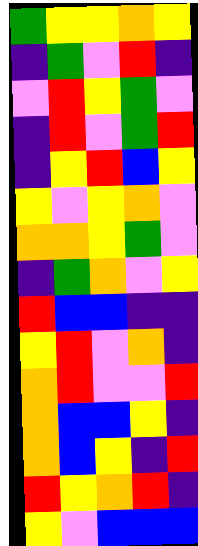[["green", "yellow", "yellow", "orange", "yellow"], ["indigo", "green", "violet", "red", "indigo"], ["violet", "red", "yellow", "green", "violet"], ["indigo", "red", "violet", "green", "red"], ["indigo", "yellow", "red", "blue", "yellow"], ["yellow", "violet", "yellow", "orange", "violet"], ["orange", "orange", "yellow", "green", "violet"], ["indigo", "green", "orange", "violet", "yellow"], ["red", "blue", "blue", "indigo", "indigo"], ["yellow", "red", "violet", "orange", "indigo"], ["orange", "red", "violet", "violet", "red"], ["orange", "blue", "blue", "yellow", "indigo"], ["orange", "blue", "yellow", "indigo", "red"], ["red", "yellow", "orange", "red", "indigo"], ["yellow", "violet", "blue", "blue", "blue"]]